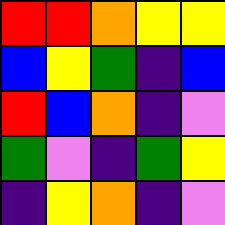[["red", "red", "orange", "yellow", "yellow"], ["blue", "yellow", "green", "indigo", "blue"], ["red", "blue", "orange", "indigo", "violet"], ["green", "violet", "indigo", "green", "yellow"], ["indigo", "yellow", "orange", "indigo", "violet"]]